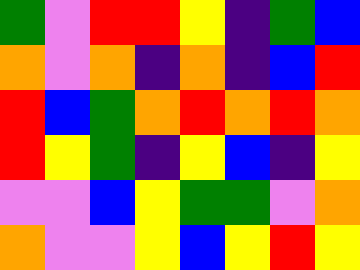[["green", "violet", "red", "red", "yellow", "indigo", "green", "blue"], ["orange", "violet", "orange", "indigo", "orange", "indigo", "blue", "red"], ["red", "blue", "green", "orange", "red", "orange", "red", "orange"], ["red", "yellow", "green", "indigo", "yellow", "blue", "indigo", "yellow"], ["violet", "violet", "blue", "yellow", "green", "green", "violet", "orange"], ["orange", "violet", "violet", "yellow", "blue", "yellow", "red", "yellow"]]